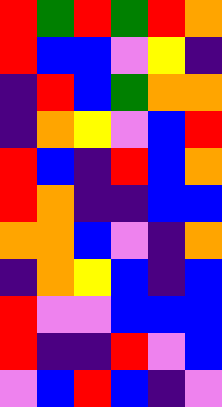[["red", "green", "red", "green", "red", "orange"], ["red", "blue", "blue", "violet", "yellow", "indigo"], ["indigo", "red", "blue", "green", "orange", "orange"], ["indigo", "orange", "yellow", "violet", "blue", "red"], ["red", "blue", "indigo", "red", "blue", "orange"], ["red", "orange", "indigo", "indigo", "blue", "blue"], ["orange", "orange", "blue", "violet", "indigo", "orange"], ["indigo", "orange", "yellow", "blue", "indigo", "blue"], ["red", "violet", "violet", "blue", "blue", "blue"], ["red", "indigo", "indigo", "red", "violet", "blue"], ["violet", "blue", "red", "blue", "indigo", "violet"]]